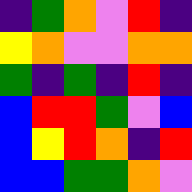[["indigo", "green", "orange", "violet", "red", "indigo"], ["yellow", "orange", "violet", "violet", "orange", "orange"], ["green", "indigo", "green", "indigo", "red", "indigo"], ["blue", "red", "red", "green", "violet", "blue"], ["blue", "yellow", "red", "orange", "indigo", "red"], ["blue", "blue", "green", "green", "orange", "violet"]]